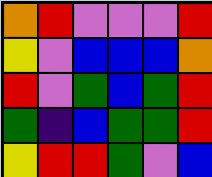[["orange", "red", "violet", "violet", "violet", "red"], ["yellow", "violet", "blue", "blue", "blue", "orange"], ["red", "violet", "green", "blue", "green", "red"], ["green", "indigo", "blue", "green", "green", "red"], ["yellow", "red", "red", "green", "violet", "blue"]]